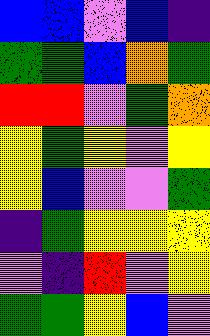[["blue", "blue", "violet", "blue", "indigo"], ["green", "green", "blue", "orange", "green"], ["red", "red", "violet", "green", "orange"], ["yellow", "green", "yellow", "violet", "yellow"], ["yellow", "blue", "violet", "violet", "green"], ["indigo", "green", "yellow", "yellow", "yellow"], ["violet", "indigo", "red", "violet", "yellow"], ["green", "green", "yellow", "blue", "violet"]]